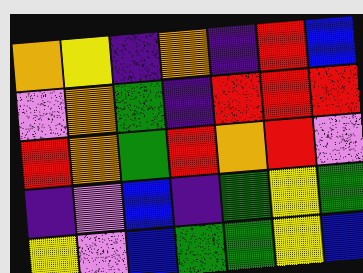[["orange", "yellow", "indigo", "orange", "indigo", "red", "blue"], ["violet", "orange", "green", "indigo", "red", "red", "red"], ["red", "orange", "green", "red", "orange", "red", "violet"], ["indigo", "violet", "blue", "indigo", "green", "yellow", "green"], ["yellow", "violet", "blue", "green", "green", "yellow", "blue"]]